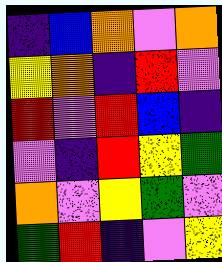[["indigo", "blue", "orange", "violet", "orange"], ["yellow", "orange", "indigo", "red", "violet"], ["red", "violet", "red", "blue", "indigo"], ["violet", "indigo", "red", "yellow", "green"], ["orange", "violet", "yellow", "green", "violet"], ["green", "red", "indigo", "violet", "yellow"]]